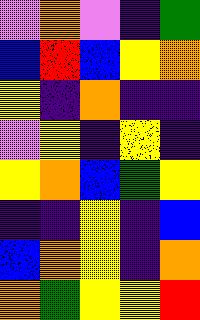[["violet", "orange", "violet", "indigo", "green"], ["blue", "red", "blue", "yellow", "orange"], ["yellow", "indigo", "orange", "indigo", "indigo"], ["violet", "yellow", "indigo", "yellow", "indigo"], ["yellow", "orange", "blue", "green", "yellow"], ["indigo", "indigo", "yellow", "indigo", "blue"], ["blue", "orange", "yellow", "indigo", "orange"], ["orange", "green", "yellow", "yellow", "red"]]